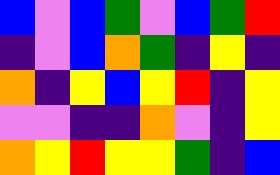[["blue", "violet", "blue", "green", "violet", "blue", "green", "red"], ["indigo", "violet", "blue", "orange", "green", "indigo", "yellow", "indigo"], ["orange", "indigo", "yellow", "blue", "yellow", "red", "indigo", "yellow"], ["violet", "violet", "indigo", "indigo", "orange", "violet", "indigo", "yellow"], ["orange", "yellow", "red", "yellow", "yellow", "green", "indigo", "blue"]]